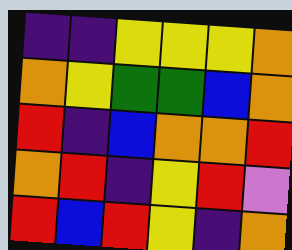[["indigo", "indigo", "yellow", "yellow", "yellow", "orange"], ["orange", "yellow", "green", "green", "blue", "orange"], ["red", "indigo", "blue", "orange", "orange", "red"], ["orange", "red", "indigo", "yellow", "red", "violet"], ["red", "blue", "red", "yellow", "indigo", "orange"]]